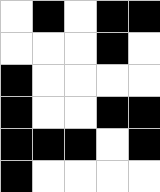[["white", "black", "white", "black", "black"], ["white", "white", "white", "black", "white"], ["black", "white", "white", "white", "white"], ["black", "white", "white", "black", "black"], ["black", "black", "black", "white", "black"], ["black", "white", "white", "white", "white"]]